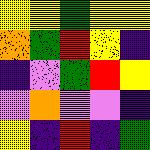[["yellow", "yellow", "green", "yellow", "yellow"], ["orange", "green", "red", "yellow", "indigo"], ["indigo", "violet", "green", "red", "yellow"], ["violet", "orange", "violet", "violet", "indigo"], ["yellow", "indigo", "red", "indigo", "green"]]